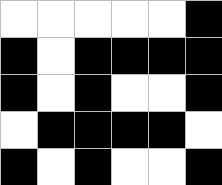[["white", "white", "white", "white", "white", "black"], ["black", "white", "black", "black", "black", "black"], ["black", "white", "black", "white", "white", "black"], ["white", "black", "black", "black", "black", "white"], ["black", "white", "black", "white", "white", "black"]]